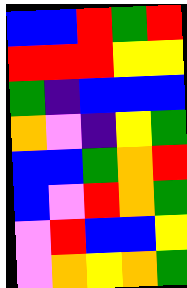[["blue", "blue", "red", "green", "red"], ["red", "red", "red", "yellow", "yellow"], ["green", "indigo", "blue", "blue", "blue"], ["orange", "violet", "indigo", "yellow", "green"], ["blue", "blue", "green", "orange", "red"], ["blue", "violet", "red", "orange", "green"], ["violet", "red", "blue", "blue", "yellow"], ["violet", "orange", "yellow", "orange", "green"]]